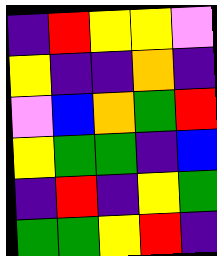[["indigo", "red", "yellow", "yellow", "violet"], ["yellow", "indigo", "indigo", "orange", "indigo"], ["violet", "blue", "orange", "green", "red"], ["yellow", "green", "green", "indigo", "blue"], ["indigo", "red", "indigo", "yellow", "green"], ["green", "green", "yellow", "red", "indigo"]]